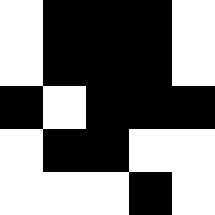[["white", "black", "black", "black", "white"], ["white", "black", "black", "black", "white"], ["black", "white", "black", "black", "black"], ["white", "black", "black", "white", "white"], ["white", "white", "white", "black", "white"]]